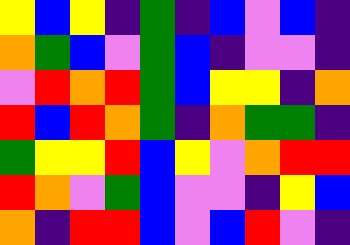[["yellow", "blue", "yellow", "indigo", "green", "indigo", "blue", "violet", "blue", "indigo"], ["orange", "green", "blue", "violet", "green", "blue", "indigo", "violet", "violet", "indigo"], ["violet", "red", "orange", "red", "green", "blue", "yellow", "yellow", "indigo", "orange"], ["red", "blue", "red", "orange", "green", "indigo", "orange", "green", "green", "indigo"], ["green", "yellow", "yellow", "red", "blue", "yellow", "violet", "orange", "red", "red"], ["red", "orange", "violet", "green", "blue", "violet", "violet", "indigo", "yellow", "blue"], ["orange", "indigo", "red", "red", "blue", "violet", "blue", "red", "violet", "indigo"]]